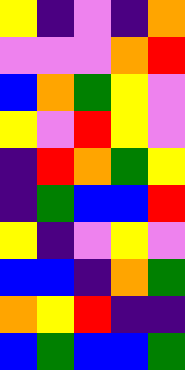[["yellow", "indigo", "violet", "indigo", "orange"], ["violet", "violet", "violet", "orange", "red"], ["blue", "orange", "green", "yellow", "violet"], ["yellow", "violet", "red", "yellow", "violet"], ["indigo", "red", "orange", "green", "yellow"], ["indigo", "green", "blue", "blue", "red"], ["yellow", "indigo", "violet", "yellow", "violet"], ["blue", "blue", "indigo", "orange", "green"], ["orange", "yellow", "red", "indigo", "indigo"], ["blue", "green", "blue", "blue", "green"]]